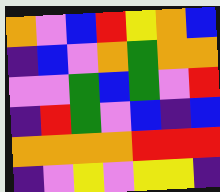[["orange", "violet", "blue", "red", "yellow", "orange", "blue"], ["indigo", "blue", "violet", "orange", "green", "orange", "orange"], ["violet", "violet", "green", "blue", "green", "violet", "red"], ["indigo", "red", "green", "violet", "blue", "indigo", "blue"], ["orange", "orange", "orange", "orange", "red", "red", "red"], ["indigo", "violet", "yellow", "violet", "yellow", "yellow", "indigo"]]